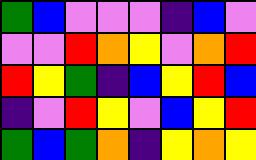[["green", "blue", "violet", "violet", "violet", "indigo", "blue", "violet"], ["violet", "violet", "red", "orange", "yellow", "violet", "orange", "red"], ["red", "yellow", "green", "indigo", "blue", "yellow", "red", "blue"], ["indigo", "violet", "red", "yellow", "violet", "blue", "yellow", "red"], ["green", "blue", "green", "orange", "indigo", "yellow", "orange", "yellow"]]